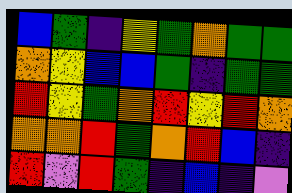[["blue", "green", "indigo", "yellow", "green", "orange", "green", "green"], ["orange", "yellow", "blue", "blue", "green", "indigo", "green", "green"], ["red", "yellow", "green", "orange", "red", "yellow", "red", "orange"], ["orange", "orange", "red", "green", "orange", "red", "blue", "indigo"], ["red", "violet", "red", "green", "indigo", "blue", "indigo", "violet"]]